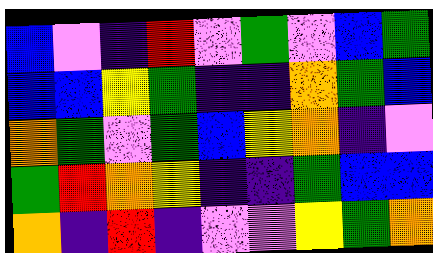[["blue", "violet", "indigo", "red", "violet", "green", "violet", "blue", "green"], ["blue", "blue", "yellow", "green", "indigo", "indigo", "orange", "green", "blue"], ["orange", "green", "violet", "green", "blue", "yellow", "orange", "indigo", "violet"], ["green", "red", "orange", "yellow", "indigo", "indigo", "green", "blue", "blue"], ["orange", "indigo", "red", "indigo", "violet", "violet", "yellow", "green", "orange"]]